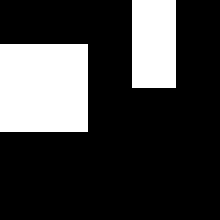[["black", "black", "black", "white", "black"], ["white", "white", "black", "white", "black"], ["white", "white", "black", "black", "black"], ["black", "black", "black", "black", "black"], ["black", "black", "black", "black", "black"]]